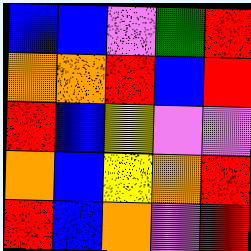[["blue", "blue", "violet", "green", "red"], ["orange", "orange", "red", "blue", "red"], ["red", "blue", "yellow", "violet", "violet"], ["orange", "blue", "yellow", "orange", "red"], ["red", "blue", "orange", "violet", "red"]]